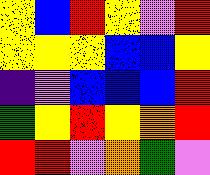[["yellow", "blue", "red", "yellow", "violet", "red"], ["yellow", "yellow", "yellow", "blue", "blue", "yellow"], ["indigo", "violet", "blue", "blue", "blue", "red"], ["green", "yellow", "red", "yellow", "orange", "red"], ["red", "red", "violet", "orange", "green", "violet"]]